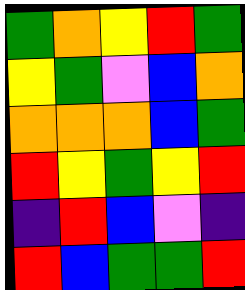[["green", "orange", "yellow", "red", "green"], ["yellow", "green", "violet", "blue", "orange"], ["orange", "orange", "orange", "blue", "green"], ["red", "yellow", "green", "yellow", "red"], ["indigo", "red", "blue", "violet", "indigo"], ["red", "blue", "green", "green", "red"]]